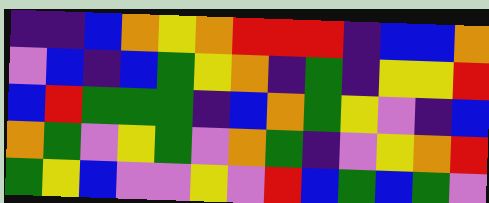[["indigo", "indigo", "blue", "orange", "yellow", "orange", "red", "red", "red", "indigo", "blue", "blue", "orange"], ["violet", "blue", "indigo", "blue", "green", "yellow", "orange", "indigo", "green", "indigo", "yellow", "yellow", "red"], ["blue", "red", "green", "green", "green", "indigo", "blue", "orange", "green", "yellow", "violet", "indigo", "blue"], ["orange", "green", "violet", "yellow", "green", "violet", "orange", "green", "indigo", "violet", "yellow", "orange", "red"], ["green", "yellow", "blue", "violet", "violet", "yellow", "violet", "red", "blue", "green", "blue", "green", "violet"]]